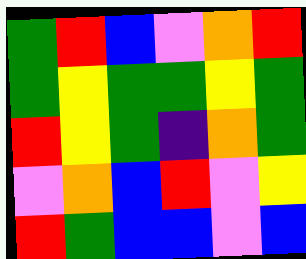[["green", "red", "blue", "violet", "orange", "red"], ["green", "yellow", "green", "green", "yellow", "green"], ["red", "yellow", "green", "indigo", "orange", "green"], ["violet", "orange", "blue", "red", "violet", "yellow"], ["red", "green", "blue", "blue", "violet", "blue"]]